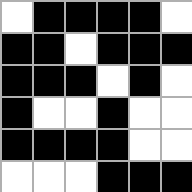[["white", "black", "black", "black", "black", "white"], ["black", "black", "white", "black", "black", "black"], ["black", "black", "black", "white", "black", "white"], ["black", "white", "white", "black", "white", "white"], ["black", "black", "black", "black", "white", "white"], ["white", "white", "white", "black", "black", "black"]]